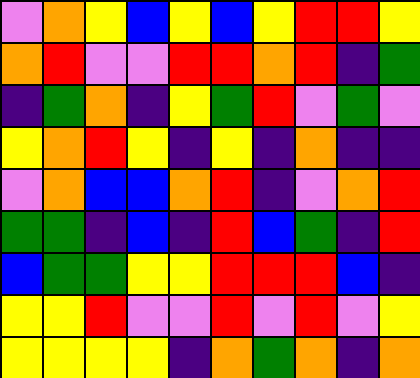[["violet", "orange", "yellow", "blue", "yellow", "blue", "yellow", "red", "red", "yellow"], ["orange", "red", "violet", "violet", "red", "red", "orange", "red", "indigo", "green"], ["indigo", "green", "orange", "indigo", "yellow", "green", "red", "violet", "green", "violet"], ["yellow", "orange", "red", "yellow", "indigo", "yellow", "indigo", "orange", "indigo", "indigo"], ["violet", "orange", "blue", "blue", "orange", "red", "indigo", "violet", "orange", "red"], ["green", "green", "indigo", "blue", "indigo", "red", "blue", "green", "indigo", "red"], ["blue", "green", "green", "yellow", "yellow", "red", "red", "red", "blue", "indigo"], ["yellow", "yellow", "red", "violet", "violet", "red", "violet", "red", "violet", "yellow"], ["yellow", "yellow", "yellow", "yellow", "indigo", "orange", "green", "orange", "indigo", "orange"]]